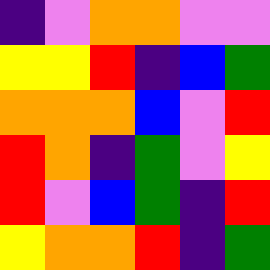[["indigo", "violet", "orange", "orange", "violet", "violet"], ["yellow", "yellow", "red", "indigo", "blue", "green"], ["orange", "orange", "orange", "blue", "violet", "red"], ["red", "orange", "indigo", "green", "violet", "yellow"], ["red", "violet", "blue", "green", "indigo", "red"], ["yellow", "orange", "orange", "red", "indigo", "green"]]